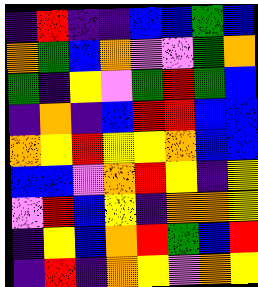[["indigo", "red", "indigo", "indigo", "blue", "blue", "green", "blue"], ["orange", "green", "blue", "orange", "violet", "violet", "green", "orange"], ["green", "indigo", "yellow", "violet", "green", "red", "green", "blue"], ["indigo", "orange", "indigo", "blue", "red", "red", "blue", "blue"], ["orange", "yellow", "red", "yellow", "yellow", "orange", "blue", "blue"], ["blue", "blue", "violet", "orange", "red", "yellow", "indigo", "yellow"], ["violet", "red", "blue", "yellow", "indigo", "orange", "orange", "yellow"], ["indigo", "yellow", "blue", "orange", "red", "green", "blue", "red"], ["indigo", "red", "indigo", "orange", "yellow", "violet", "orange", "yellow"]]